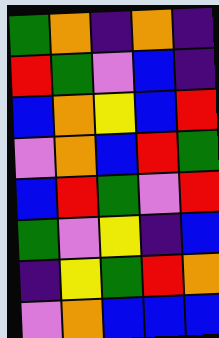[["green", "orange", "indigo", "orange", "indigo"], ["red", "green", "violet", "blue", "indigo"], ["blue", "orange", "yellow", "blue", "red"], ["violet", "orange", "blue", "red", "green"], ["blue", "red", "green", "violet", "red"], ["green", "violet", "yellow", "indigo", "blue"], ["indigo", "yellow", "green", "red", "orange"], ["violet", "orange", "blue", "blue", "blue"]]